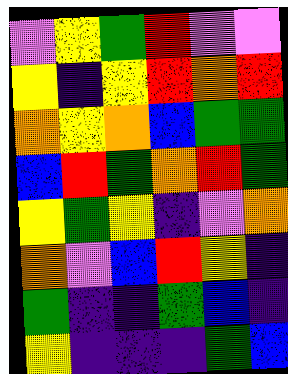[["violet", "yellow", "green", "red", "violet", "violet"], ["yellow", "indigo", "yellow", "red", "orange", "red"], ["orange", "yellow", "orange", "blue", "green", "green"], ["blue", "red", "green", "orange", "red", "green"], ["yellow", "green", "yellow", "indigo", "violet", "orange"], ["orange", "violet", "blue", "red", "yellow", "indigo"], ["green", "indigo", "indigo", "green", "blue", "indigo"], ["yellow", "indigo", "indigo", "indigo", "green", "blue"]]